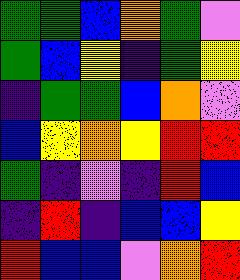[["green", "green", "blue", "orange", "green", "violet"], ["green", "blue", "yellow", "indigo", "green", "yellow"], ["indigo", "green", "green", "blue", "orange", "violet"], ["blue", "yellow", "orange", "yellow", "red", "red"], ["green", "indigo", "violet", "indigo", "red", "blue"], ["indigo", "red", "indigo", "blue", "blue", "yellow"], ["red", "blue", "blue", "violet", "orange", "red"]]